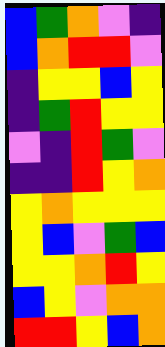[["blue", "green", "orange", "violet", "indigo"], ["blue", "orange", "red", "red", "violet"], ["indigo", "yellow", "yellow", "blue", "yellow"], ["indigo", "green", "red", "yellow", "yellow"], ["violet", "indigo", "red", "green", "violet"], ["indigo", "indigo", "red", "yellow", "orange"], ["yellow", "orange", "yellow", "yellow", "yellow"], ["yellow", "blue", "violet", "green", "blue"], ["yellow", "yellow", "orange", "red", "yellow"], ["blue", "yellow", "violet", "orange", "orange"], ["red", "red", "yellow", "blue", "orange"]]